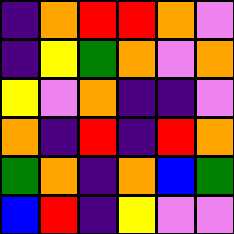[["indigo", "orange", "red", "red", "orange", "violet"], ["indigo", "yellow", "green", "orange", "violet", "orange"], ["yellow", "violet", "orange", "indigo", "indigo", "violet"], ["orange", "indigo", "red", "indigo", "red", "orange"], ["green", "orange", "indigo", "orange", "blue", "green"], ["blue", "red", "indigo", "yellow", "violet", "violet"]]